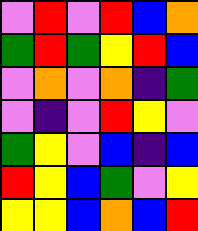[["violet", "red", "violet", "red", "blue", "orange"], ["green", "red", "green", "yellow", "red", "blue"], ["violet", "orange", "violet", "orange", "indigo", "green"], ["violet", "indigo", "violet", "red", "yellow", "violet"], ["green", "yellow", "violet", "blue", "indigo", "blue"], ["red", "yellow", "blue", "green", "violet", "yellow"], ["yellow", "yellow", "blue", "orange", "blue", "red"]]